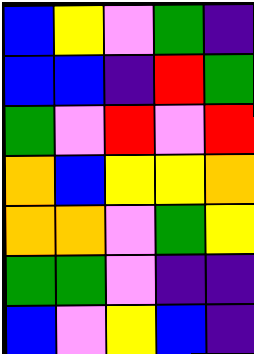[["blue", "yellow", "violet", "green", "indigo"], ["blue", "blue", "indigo", "red", "green"], ["green", "violet", "red", "violet", "red"], ["orange", "blue", "yellow", "yellow", "orange"], ["orange", "orange", "violet", "green", "yellow"], ["green", "green", "violet", "indigo", "indigo"], ["blue", "violet", "yellow", "blue", "indigo"]]